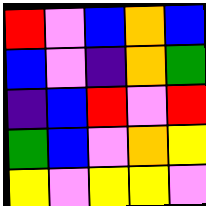[["red", "violet", "blue", "orange", "blue"], ["blue", "violet", "indigo", "orange", "green"], ["indigo", "blue", "red", "violet", "red"], ["green", "blue", "violet", "orange", "yellow"], ["yellow", "violet", "yellow", "yellow", "violet"]]